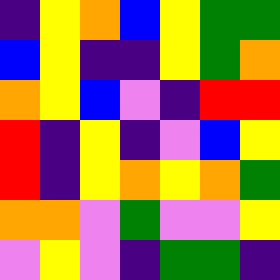[["indigo", "yellow", "orange", "blue", "yellow", "green", "green"], ["blue", "yellow", "indigo", "indigo", "yellow", "green", "orange"], ["orange", "yellow", "blue", "violet", "indigo", "red", "red"], ["red", "indigo", "yellow", "indigo", "violet", "blue", "yellow"], ["red", "indigo", "yellow", "orange", "yellow", "orange", "green"], ["orange", "orange", "violet", "green", "violet", "violet", "yellow"], ["violet", "yellow", "violet", "indigo", "green", "green", "indigo"]]